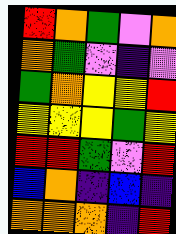[["red", "orange", "green", "violet", "orange"], ["orange", "green", "violet", "indigo", "violet"], ["green", "orange", "yellow", "yellow", "red"], ["yellow", "yellow", "yellow", "green", "yellow"], ["red", "red", "green", "violet", "red"], ["blue", "orange", "indigo", "blue", "indigo"], ["orange", "orange", "orange", "indigo", "red"]]